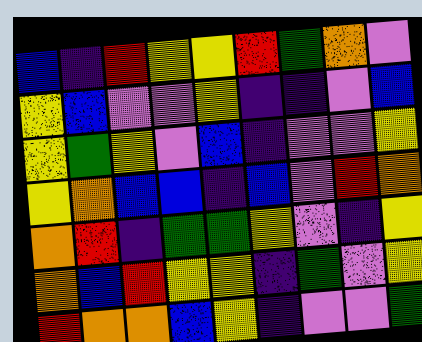[["blue", "indigo", "red", "yellow", "yellow", "red", "green", "orange", "violet"], ["yellow", "blue", "violet", "violet", "yellow", "indigo", "indigo", "violet", "blue"], ["yellow", "green", "yellow", "violet", "blue", "indigo", "violet", "violet", "yellow"], ["yellow", "orange", "blue", "blue", "indigo", "blue", "violet", "red", "orange"], ["orange", "red", "indigo", "green", "green", "yellow", "violet", "indigo", "yellow"], ["orange", "blue", "red", "yellow", "yellow", "indigo", "green", "violet", "yellow"], ["red", "orange", "orange", "blue", "yellow", "indigo", "violet", "violet", "green"]]